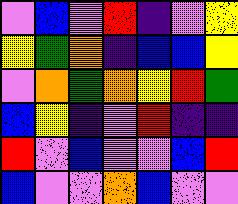[["violet", "blue", "violet", "red", "indigo", "violet", "yellow"], ["yellow", "green", "orange", "indigo", "blue", "blue", "yellow"], ["violet", "orange", "green", "orange", "yellow", "red", "green"], ["blue", "yellow", "indigo", "violet", "red", "indigo", "indigo"], ["red", "violet", "blue", "violet", "violet", "blue", "red"], ["blue", "violet", "violet", "orange", "blue", "violet", "violet"]]